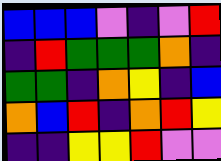[["blue", "blue", "blue", "violet", "indigo", "violet", "red"], ["indigo", "red", "green", "green", "green", "orange", "indigo"], ["green", "green", "indigo", "orange", "yellow", "indigo", "blue"], ["orange", "blue", "red", "indigo", "orange", "red", "yellow"], ["indigo", "indigo", "yellow", "yellow", "red", "violet", "violet"]]